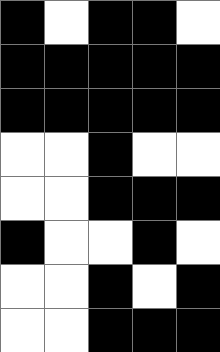[["black", "white", "black", "black", "white"], ["black", "black", "black", "black", "black"], ["black", "black", "black", "black", "black"], ["white", "white", "black", "white", "white"], ["white", "white", "black", "black", "black"], ["black", "white", "white", "black", "white"], ["white", "white", "black", "white", "black"], ["white", "white", "black", "black", "black"]]